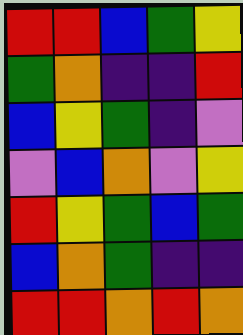[["red", "red", "blue", "green", "yellow"], ["green", "orange", "indigo", "indigo", "red"], ["blue", "yellow", "green", "indigo", "violet"], ["violet", "blue", "orange", "violet", "yellow"], ["red", "yellow", "green", "blue", "green"], ["blue", "orange", "green", "indigo", "indigo"], ["red", "red", "orange", "red", "orange"]]